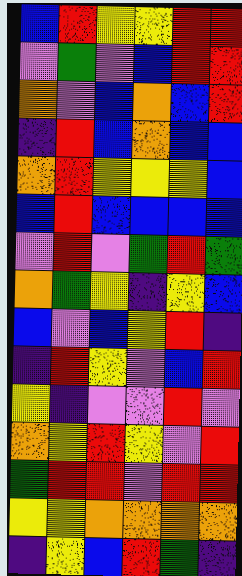[["blue", "red", "yellow", "yellow", "red", "red"], ["violet", "green", "violet", "blue", "red", "red"], ["orange", "violet", "blue", "orange", "blue", "red"], ["indigo", "red", "blue", "orange", "blue", "blue"], ["orange", "red", "yellow", "yellow", "yellow", "blue"], ["blue", "red", "blue", "blue", "blue", "blue"], ["violet", "red", "violet", "green", "red", "green"], ["orange", "green", "yellow", "indigo", "yellow", "blue"], ["blue", "violet", "blue", "yellow", "red", "indigo"], ["indigo", "red", "yellow", "violet", "blue", "red"], ["yellow", "indigo", "violet", "violet", "red", "violet"], ["orange", "yellow", "red", "yellow", "violet", "red"], ["green", "red", "red", "violet", "red", "red"], ["yellow", "yellow", "orange", "orange", "orange", "orange"], ["indigo", "yellow", "blue", "red", "green", "indigo"]]